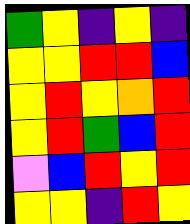[["green", "yellow", "indigo", "yellow", "indigo"], ["yellow", "yellow", "red", "red", "blue"], ["yellow", "red", "yellow", "orange", "red"], ["yellow", "red", "green", "blue", "red"], ["violet", "blue", "red", "yellow", "red"], ["yellow", "yellow", "indigo", "red", "yellow"]]